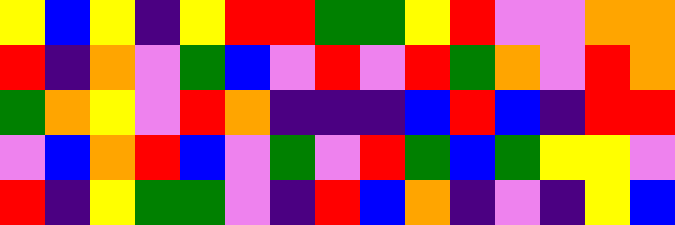[["yellow", "blue", "yellow", "indigo", "yellow", "red", "red", "green", "green", "yellow", "red", "violet", "violet", "orange", "orange"], ["red", "indigo", "orange", "violet", "green", "blue", "violet", "red", "violet", "red", "green", "orange", "violet", "red", "orange"], ["green", "orange", "yellow", "violet", "red", "orange", "indigo", "indigo", "indigo", "blue", "red", "blue", "indigo", "red", "red"], ["violet", "blue", "orange", "red", "blue", "violet", "green", "violet", "red", "green", "blue", "green", "yellow", "yellow", "violet"], ["red", "indigo", "yellow", "green", "green", "violet", "indigo", "red", "blue", "orange", "indigo", "violet", "indigo", "yellow", "blue"]]